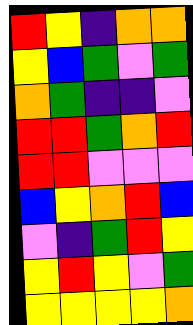[["red", "yellow", "indigo", "orange", "orange"], ["yellow", "blue", "green", "violet", "green"], ["orange", "green", "indigo", "indigo", "violet"], ["red", "red", "green", "orange", "red"], ["red", "red", "violet", "violet", "violet"], ["blue", "yellow", "orange", "red", "blue"], ["violet", "indigo", "green", "red", "yellow"], ["yellow", "red", "yellow", "violet", "green"], ["yellow", "yellow", "yellow", "yellow", "orange"]]